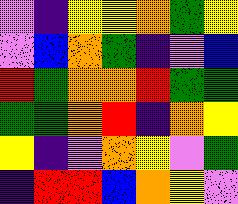[["violet", "indigo", "yellow", "yellow", "orange", "green", "yellow"], ["violet", "blue", "orange", "green", "indigo", "violet", "blue"], ["red", "green", "orange", "orange", "red", "green", "green"], ["green", "green", "orange", "red", "indigo", "orange", "yellow"], ["yellow", "indigo", "violet", "orange", "yellow", "violet", "green"], ["indigo", "red", "red", "blue", "orange", "yellow", "violet"]]